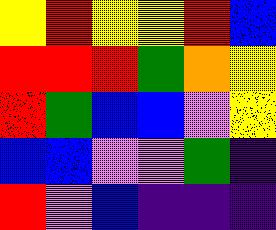[["yellow", "red", "yellow", "yellow", "red", "blue"], ["red", "red", "red", "green", "orange", "yellow"], ["red", "green", "blue", "blue", "violet", "yellow"], ["blue", "blue", "violet", "violet", "green", "indigo"], ["red", "violet", "blue", "indigo", "indigo", "indigo"]]